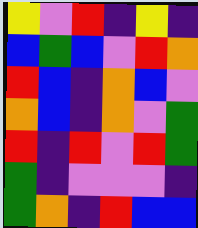[["yellow", "violet", "red", "indigo", "yellow", "indigo"], ["blue", "green", "blue", "violet", "red", "orange"], ["red", "blue", "indigo", "orange", "blue", "violet"], ["orange", "blue", "indigo", "orange", "violet", "green"], ["red", "indigo", "red", "violet", "red", "green"], ["green", "indigo", "violet", "violet", "violet", "indigo"], ["green", "orange", "indigo", "red", "blue", "blue"]]